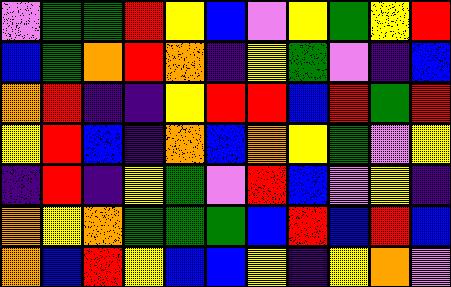[["violet", "green", "green", "red", "yellow", "blue", "violet", "yellow", "green", "yellow", "red"], ["blue", "green", "orange", "red", "orange", "indigo", "yellow", "green", "violet", "indigo", "blue"], ["orange", "red", "indigo", "indigo", "yellow", "red", "red", "blue", "red", "green", "red"], ["yellow", "red", "blue", "indigo", "orange", "blue", "orange", "yellow", "green", "violet", "yellow"], ["indigo", "red", "indigo", "yellow", "green", "violet", "red", "blue", "violet", "yellow", "indigo"], ["orange", "yellow", "orange", "green", "green", "green", "blue", "red", "blue", "red", "blue"], ["orange", "blue", "red", "yellow", "blue", "blue", "yellow", "indigo", "yellow", "orange", "violet"]]